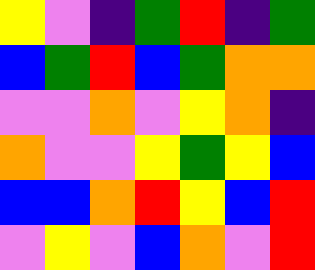[["yellow", "violet", "indigo", "green", "red", "indigo", "green"], ["blue", "green", "red", "blue", "green", "orange", "orange"], ["violet", "violet", "orange", "violet", "yellow", "orange", "indigo"], ["orange", "violet", "violet", "yellow", "green", "yellow", "blue"], ["blue", "blue", "orange", "red", "yellow", "blue", "red"], ["violet", "yellow", "violet", "blue", "orange", "violet", "red"]]